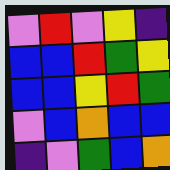[["violet", "red", "violet", "yellow", "indigo"], ["blue", "blue", "red", "green", "yellow"], ["blue", "blue", "yellow", "red", "green"], ["violet", "blue", "orange", "blue", "blue"], ["indigo", "violet", "green", "blue", "orange"]]